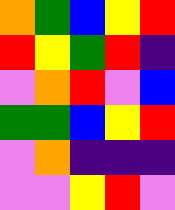[["orange", "green", "blue", "yellow", "red"], ["red", "yellow", "green", "red", "indigo"], ["violet", "orange", "red", "violet", "blue"], ["green", "green", "blue", "yellow", "red"], ["violet", "orange", "indigo", "indigo", "indigo"], ["violet", "violet", "yellow", "red", "violet"]]